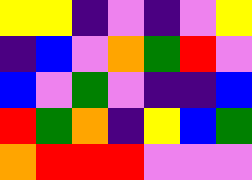[["yellow", "yellow", "indigo", "violet", "indigo", "violet", "yellow"], ["indigo", "blue", "violet", "orange", "green", "red", "violet"], ["blue", "violet", "green", "violet", "indigo", "indigo", "blue"], ["red", "green", "orange", "indigo", "yellow", "blue", "green"], ["orange", "red", "red", "red", "violet", "violet", "violet"]]